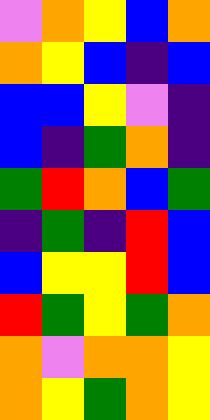[["violet", "orange", "yellow", "blue", "orange"], ["orange", "yellow", "blue", "indigo", "blue"], ["blue", "blue", "yellow", "violet", "indigo"], ["blue", "indigo", "green", "orange", "indigo"], ["green", "red", "orange", "blue", "green"], ["indigo", "green", "indigo", "red", "blue"], ["blue", "yellow", "yellow", "red", "blue"], ["red", "green", "yellow", "green", "orange"], ["orange", "violet", "orange", "orange", "yellow"], ["orange", "yellow", "green", "orange", "yellow"]]